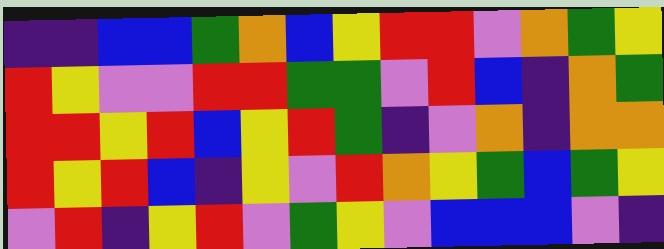[["indigo", "indigo", "blue", "blue", "green", "orange", "blue", "yellow", "red", "red", "violet", "orange", "green", "yellow"], ["red", "yellow", "violet", "violet", "red", "red", "green", "green", "violet", "red", "blue", "indigo", "orange", "green"], ["red", "red", "yellow", "red", "blue", "yellow", "red", "green", "indigo", "violet", "orange", "indigo", "orange", "orange"], ["red", "yellow", "red", "blue", "indigo", "yellow", "violet", "red", "orange", "yellow", "green", "blue", "green", "yellow"], ["violet", "red", "indigo", "yellow", "red", "violet", "green", "yellow", "violet", "blue", "blue", "blue", "violet", "indigo"]]